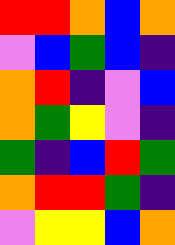[["red", "red", "orange", "blue", "orange"], ["violet", "blue", "green", "blue", "indigo"], ["orange", "red", "indigo", "violet", "blue"], ["orange", "green", "yellow", "violet", "indigo"], ["green", "indigo", "blue", "red", "green"], ["orange", "red", "red", "green", "indigo"], ["violet", "yellow", "yellow", "blue", "orange"]]